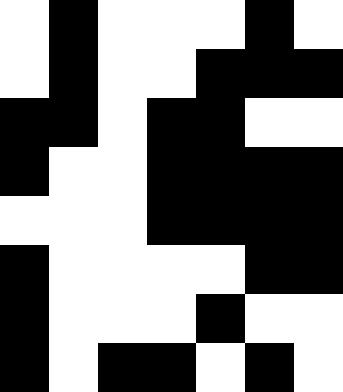[["white", "black", "white", "white", "white", "black", "white"], ["white", "black", "white", "white", "black", "black", "black"], ["black", "black", "white", "black", "black", "white", "white"], ["black", "white", "white", "black", "black", "black", "black"], ["white", "white", "white", "black", "black", "black", "black"], ["black", "white", "white", "white", "white", "black", "black"], ["black", "white", "white", "white", "black", "white", "white"], ["black", "white", "black", "black", "white", "black", "white"]]